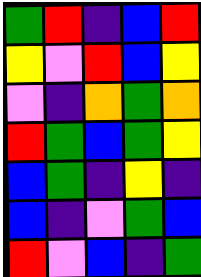[["green", "red", "indigo", "blue", "red"], ["yellow", "violet", "red", "blue", "yellow"], ["violet", "indigo", "orange", "green", "orange"], ["red", "green", "blue", "green", "yellow"], ["blue", "green", "indigo", "yellow", "indigo"], ["blue", "indigo", "violet", "green", "blue"], ["red", "violet", "blue", "indigo", "green"]]